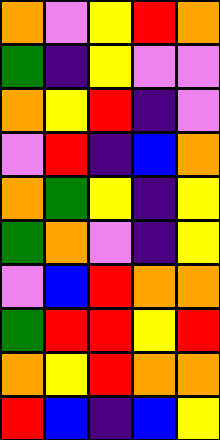[["orange", "violet", "yellow", "red", "orange"], ["green", "indigo", "yellow", "violet", "violet"], ["orange", "yellow", "red", "indigo", "violet"], ["violet", "red", "indigo", "blue", "orange"], ["orange", "green", "yellow", "indigo", "yellow"], ["green", "orange", "violet", "indigo", "yellow"], ["violet", "blue", "red", "orange", "orange"], ["green", "red", "red", "yellow", "red"], ["orange", "yellow", "red", "orange", "orange"], ["red", "blue", "indigo", "blue", "yellow"]]